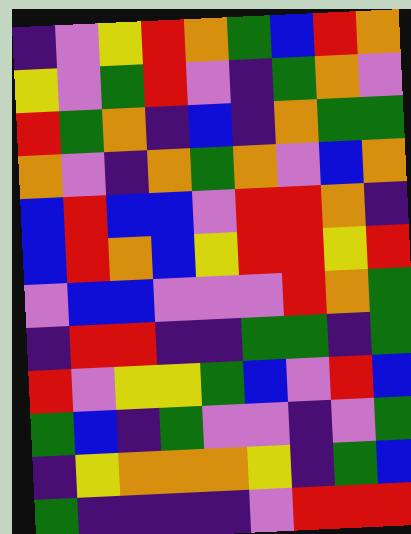[["indigo", "violet", "yellow", "red", "orange", "green", "blue", "red", "orange"], ["yellow", "violet", "green", "red", "violet", "indigo", "green", "orange", "violet"], ["red", "green", "orange", "indigo", "blue", "indigo", "orange", "green", "green"], ["orange", "violet", "indigo", "orange", "green", "orange", "violet", "blue", "orange"], ["blue", "red", "blue", "blue", "violet", "red", "red", "orange", "indigo"], ["blue", "red", "orange", "blue", "yellow", "red", "red", "yellow", "red"], ["violet", "blue", "blue", "violet", "violet", "violet", "red", "orange", "green"], ["indigo", "red", "red", "indigo", "indigo", "green", "green", "indigo", "green"], ["red", "violet", "yellow", "yellow", "green", "blue", "violet", "red", "blue"], ["green", "blue", "indigo", "green", "violet", "violet", "indigo", "violet", "green"], ["indigo", "yellow", "orange", "orange", "orange", "yellow", "indigo", "green", "blue"], ["green", "indigo", "indigo", "indigo", "indigo", "violet", "red", "red", "red"]]